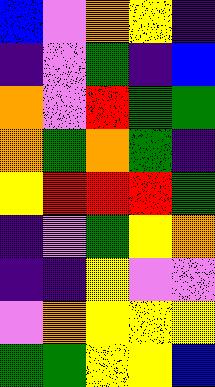[["blue", "violet", "orange", "yellow", "indigo"], ["indigo", "violet", "green", "indigo", "blue"], ["orange", "violet", "red", "green", "green"], ["orange", "green", "orange", "green", "indigo"], ["yellow", "red", "red", "red", "green"], ["indigo", "violet", "green", "yellow", "orange"], ["indigo", "indigo", "yellow", "violet", "violet"], ["violet", "orange", "yellow", "yellow", "yellow"], ["green", "green", "yellow", "yellow", "blue"]]